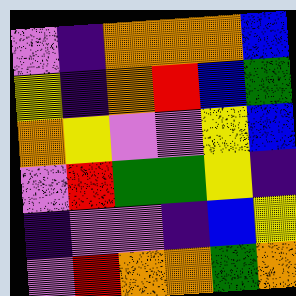[["violet", "indigo", "orange", "orange", "orange", "blue"], ["yellow", "indigo", "orange", "red", "blue", "green"], ["orange", "yellow", "violet", "violet", "yellow", "blue"], ["violet", "red", "green", "green", "yellow", "indigo"], ["indigo", "violet", "violet", "indigo", "blue", "yellow"], ["violet", "red", "orange", "orange", "green", "orange"]]